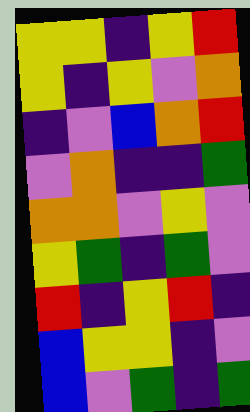[["yellow", "yellow", "indigo", "yellow", "red"], ["yellow", "indigo", "yellow", "violet", "orange"], ["indigo", "violet", "blue", "orange", "red"], ["violet", "orange", "indigo", "indigo", "green"], ["orange", "orange", "violet", "yellow", "violet"], ["yellow", "green", "indigo", "green", "violet"], ["red", "indigo", "yellow", "red", "indigo"], ["blue", "yellow", "yellow", "indigo", "violet"], ["blue", "violet", "green", "indigo", "green"]]